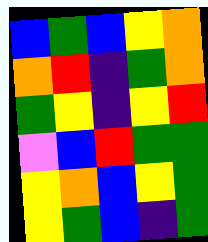[["blue", "green", "blue", "yellow", "orange"], ["orange", "red", "indigo", "green", "orange"], ["green", "yellow", "indigo", "yellow", "red"], ["violet", "blue", "red", "green", "green"], ["yellow", "orange", "blue", "yellow", "green"], ["yellow", "green", "blue", "indigo", "green"]]